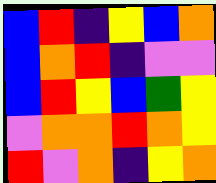[["blue", "red", "indigo", "yellow", "blue", "orange"], ["blue", "orange", "red", "indigo", "violet", "violet"], ["blue", "red", "yellow", "blue", "green", "yellow"], ["violet", "orange", "orange", "red", "orange", "yellow"], ["red", "violet", "orange", "indigo", "yellow", "orange"]]